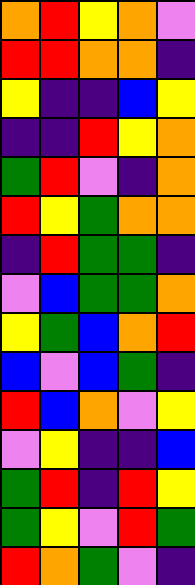[["orange", "red", "yellow", "orange", "violet"], ["red", "red", "orange", "orange", "indigo"], ["yellow", "indigo", "indigo", "blue", "yellow"], ["indigo", "indigo", "red", "yellow", "orange"], ["green", "red", "violet", "indigo", "orange"], ["red", "yellow", "green", "orange", "orange"], ["indigo", "red", "green", "green", "indigo"], ["violet", "blue", "green", "green", "orange"], ["yellow", "green", "blue", "orange", "red"], ["blue", "violet", "blue", "green", "indigo"], ["red", "blue", "orange", "violet", "yellow"], ["violet", "yellow", "indigo", "indigo", "blue"], ["green", "red", "indigo", "red", "yellow"], ["green", "yellow", "violet", "red", "green"], ["red", "orange", "green", "violet", "indigo"]]